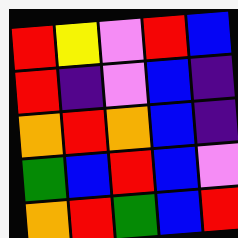[["red", "yellow", "violet", "red", "blue"], ["red", "indigo", "violet", "blue", "indigo"], ["orange", "red", "orange", "blue", "indigo"], ["green", "blue", "red", "blue", "violet"], ["orange", "red", "green", "blue", "red"]]